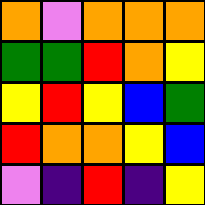[["orange", "violet", "orange", "orange", "orange"], ["green", "green", "red", "orange", "yellow"], ["yellow", "red", "yellow", "blue", "green"], ["red", "orange", "orange", "yellow", "blue"], ["violet", "indigo", "red", "indigo", "yellow"]]